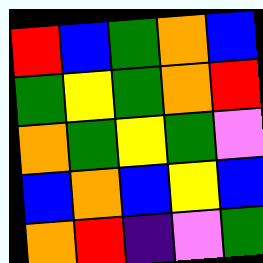[["red", "blue", "green", "orange", "blue"], ["green", "yellow", "green", "orange", "red"], ["orange", "green", "yellow", "green", "violet"], ["blue", "orange", "blue", "yellow", "blue"], ["orange", "red", "indigo", "violet", "green"]]